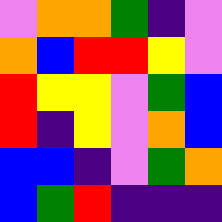[["violet", "orange", "orange", "green", "indigo", "violet"], ["orange", "blue", "red", "red", "yellow", "violet"], ["red", "yellow", "yellow", "violet", "green", "blue"], ["red", "indigo", "yellow", "violet", "orange", "blue"], ["blue", "blue", "indigo", "violet", "green", "orange"], ["blue", "green", "red", "indigo", "indigo", "indigo"]]